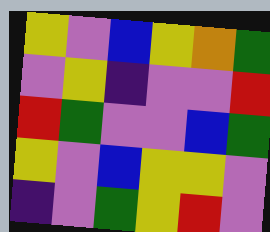[["yellow", "violet", "blue", "yellow", "orange", "green"], ["violet", "yellow", "indigo", "violet", "violet", "red"], ["red", "green", "violet", "violet", "blue", "green"], ["yellow", "violet", "blue", "yellow", "yellow", "violet"], ["indigo", "violet", "green", "yellow", "red", "violet"]]